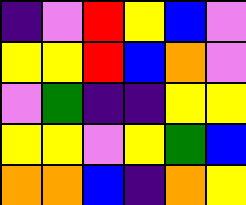[["indigo", "violet", "red", "yellow", "blue", "violet"], ["yellow", "yellow", "red", "blue", "orange", "violet"], ["violet", "green", "indigo", "indigo", "yellow", "yellow"], ["yellow", "yellow", "violet", "yellow", "green", "blue"], ["orange", "orange", "blue", "indigo", "orange", "yellow"]]